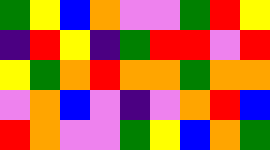[["green", "yellow", "blue", "orange", "violet", "violet", "green", "red", "yellow"], ["indigo", "red", "yellow", "indigo", "green", "red", "red", "violet", "red"], ["yellow", "green", "orange", "red", "orange", "orange", "green", "orange", "orange"], ["violet", "orange", "blue", "violet", "indigo", "violet", "orange", "red", "blue"], ["red", "orange", "violet", "violet", "green", "yellow", "blue", "orange", "green"]]